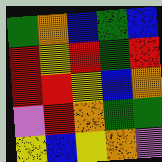[["green", "orange", "blue", "green", "blue"], ["red", "yellow", "red", "green", "red"], ["red", "red", "yellow", "blue", "orange"], ["violet", "red", "orange", "green", "green"], ["yellow", "blue", "yellow", "orange", "violet"]]